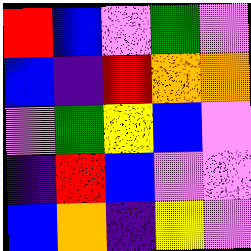[["red", "blue", "violet", "green", "violet"], ["blue", "indigo", "red", "orange", "orange"], ["violet", "green", "yellow", "blue", "violet"], ["indigo", "red", "blue", "violet", "violet"], ["blue", "orange", "indigo", "yellow", "violet"]]